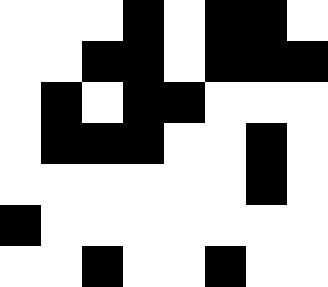[["white", "white", "white", "black", "white", "black", "black", "white"], ["white", "white", "black", "black", "white", "black", "black", "black"], ["white", "black", "white", "black", "black", "white", "white", "white"], ["white", "black", "black", "black", "white", "white", "black", "white"], ["white", "white", "white", "white", "white", "white", "black", "white"], ["black", "white", "white", "white", "white", "white", "white", "white"], ["white", "white", "black", "white", "white", "black", "white", "white"]]